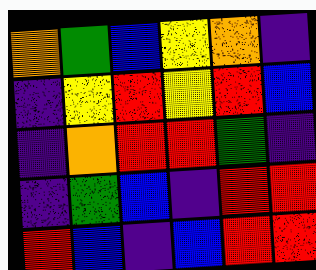[["orange", "green", "blue", "yellow", "orange", "indigo"], ["indigo", "yellow", "red", "yellow", "red", "blue"], ["indigo", "orange", "red", "red", "green", "indigo"], ["indigo", "green", "blue", "indigo", "red", "red"], ["red", "blue", "indigo", "blue", "red", "red"]]